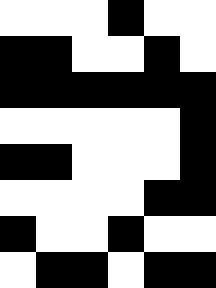[["white", "white", "white", "black", "white", "white"], ["black", "black", "white", "white", "black", "white"], ["black", "black", "black", "black", "black", "black"], ["white", "white", "white", "white", "white", "black"], ["black", "black", "white", "white", "white", "black"], ["white", "white", "white", "white", "black", "black"], ["black", "white", "white", "black", "white", "white"], ["white", "black", "black", "white", "black", "black"]]